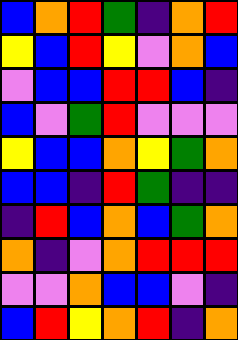[["blue", "orange", "red", "green", "indigo", "orange", "red"], ["yellow", "blue", "red", "yellow", "violet", "orange", "blue"], ["violet", "blue", "blue", "red", "red", "blue", "indigo"], ["blue", "violet", "green", "red", "violet", "violet", "violet"], ["yellow", "blue", "blue", "orange", "yellow", "green", "orange"], ["blue", "blue", "indigo", "red", "green", "indigo", "indigo"], ["indigo", "red", "blue", "orange", "blue", "green", "orange"], ["orange", "indigo", "violet", "orange", "red", "red", "red"], ["violet", "violet", "orange", "blue", "blue", "violet", "indigo"], ["blue", "red", "yellow", "orange", "red", "indigo", "orange"]]